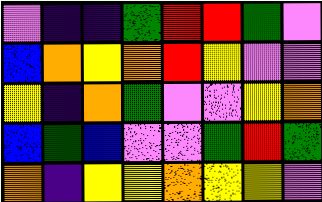[["violet", "indigo", "indigo", "green", "red", "red", "green", "violet"], ["blue", "orange", "yellow", "orange", "red", "yellow", "violet", "violet"], ["yellow", "indigo", "orange", "green", "violet", "violet", "yellow", "orange"], ["blue", "green", "blue", "violet", "violet", "green", "red", "green"], ["orange", "indigo", "yellow", "yellow", "orange", "yellow", "yellow", "violet"]]